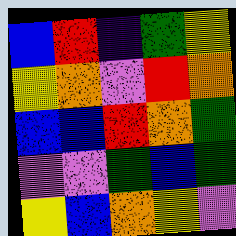[["blue", "red", "indigo", "green", "yellow"], ["yellow", "orange", "violet", "red", "orange"], ["blue", "blue", "red", "orange", "green"], ["violet", "violet", "green", "blue", "green"], ["yellow", "blue", "orange", "yellow", "violet"]]